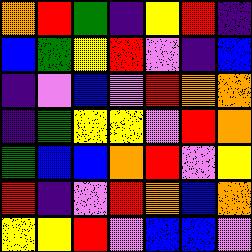[["orange", "red", "green", "indigo", "yellow", "red", "indigo"], ["blue", "green", "yellow", "red", "violet", "indigo", "blue"], ["indigo", "violet", "blue", "violet", "red", "orange", "orange"], ["indigo", "green", "yellow", "yellow", "violet", "red", "orange"], ["green", "blue", "blue", "orange", "red", "violet", "yellow"], ["red", "indigo", "violet", "red", "orange", "blue", "orange"], ["yellow", "yellow", "red", "violet", "blue", "blue", "violet"]]